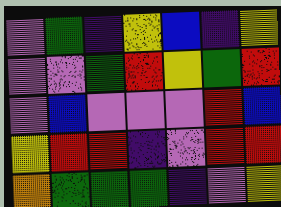[["violet", "green", "indigo", "yellow", "blue", "indigo", "yellow"], ["violet", "violet", "green", "red", "yellow", "green", "red"], ["violet", "blue", "violet", "violet", "violet", "red", "blue"], ["yellow", "red", "red", "indigo", "violet", "red", "red"], ["orange", "green", "green", "green", "indigo", "violet", "yellow"]]